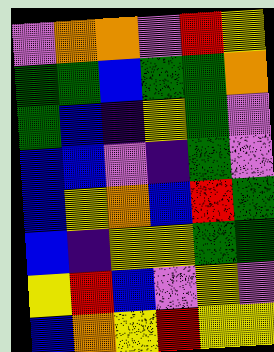[["violet", "orange", "orange", "violet", "red", "yellow"], ["green", "green", "blue", "green", "green", "orange"], ["green", "blue", "indigo", "yellow", "green", "violet"], ["blue", "blue", "violet", "indigo", "green", "violet"], ["blue", "yellow", "orange", "blue", "red", "green"], ["blue", "indigo", "yellow", "yellow", "green", "green"], ["yellow", "red", "blue", "violet", "yellow", "violet"], ["blue", "orange", "yellow", "red", "yellow", "yellow"]]